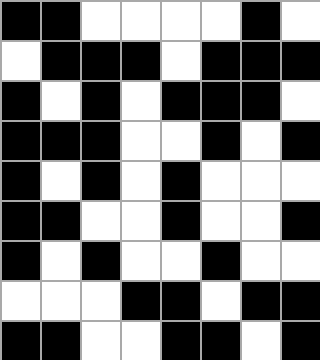[["black", "black", "white", "white", "white", "white", "black", "white"], ["white", "black", "black", "black", "white", "black", "black", "black"], ["black", "white", "black", "white", "black", "black", "black", "white"], ["black", "black", "black", "white", "white", "black", "white", "black"], ["black", "white", "black", "white", "black", "white", "white", "white"], ["black", "black", "white", "white", "black", "white", "white", "black"], ["black", "white", "black", "white", "white", "black", "white", "white"], ["white", "white", "white", "black", "black", "white", "black", "black"], ["black", "black", "white", "white", "black", "black", "white", "black"]]